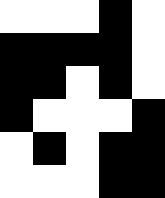[["white", "white", "white", "black", "white"], ["black", "black", "black", "black", "white"], ["black", "black", "white", "black", "white"], ["black", "white", "white", "white", "black"], ["white", "black", "white", "black", "black"], ["white", "white", "white", "black", "black"]]